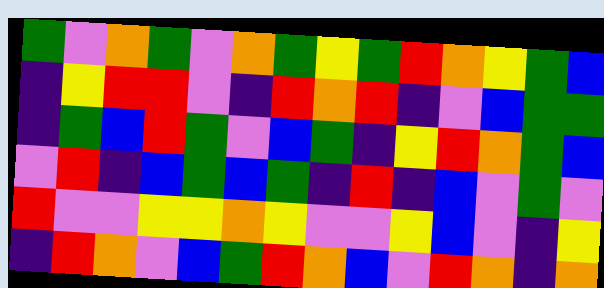[["green", "violet", "orange", "green", "violet", "orange", "green", "yellow", "green", "red", "orange", "yellow", "green", "blue"], ["indigo", "yellow", "red", "red", "violet", "indigo", "red", "orange", "red", "indigo", "violet", "blue", "green", "green"], ["indigo", "green", "blue", "red", "green", "violet", "blue", "green", "indigo", "yellow", "red", "orange", "green", "blue"], ["violet", "red", "indigo", "blue", "green", "blue", "green", "indigo", "red", "indigo", "blue", "violet", "green", "violet"], ["red", "violet", "violet", "yellow", "yellow", "orange", "yellow", "violet", "violet", "yellow", "blue", "violet", "indigo", "yellow"], ["indigo", "red", "orange", "violet", "blue", "green", "red", "orange", "blue", "violet", "red", "orange", "indigo", "orange"]]